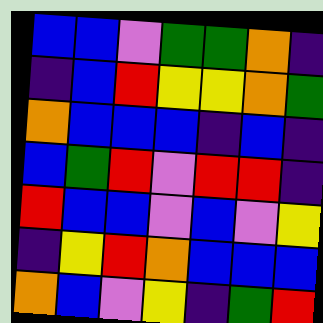[["blue", "blue", "violet", "green", "green", "orange", "indigo"], ["indigo", "blue", "red", "yellow", "yellow", "orange", "green"], ["orange", "blue", "blue", "blue", "indigo", "blue", "indigo"], ["blue", "green", "red", "violet", "red", "red", "indigo"], ["red", "blue", "blue", "violet", "blue", "violet", "yellow"], ["indigo", "yellow", "red", "orange", "blue", "blue", "blue"], ["orange", "blue", "violet", "yellow", "indigo", "green", "red"]]